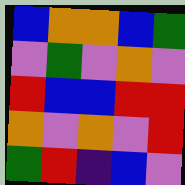[["blue", "orange", "orange", "blue", "green"], ["violet", "green", "violet", "orange", "violet"], ["red", "blue", "blue", "red", "red"], ["orange", "violet", "orange", "violet", "red"], ["green", "red", "indigo", "blue", "violet"]]